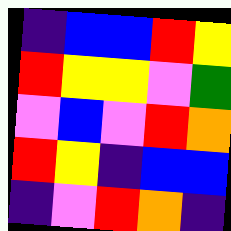[["indigo", "blue", "blue", "red", "yellow"], ["red", "yellow", "yellow", "violet", "green"], ["violet", "blue", "violet", "red", "orange"], ["red", "yellow", "indigo", "blue", "blue"], ["indigo", "violet", "red", "orange", "indigo"]]